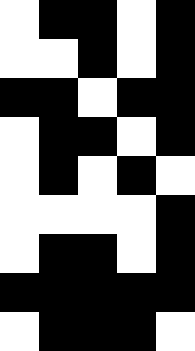[["white", "black", "black", "white", "black"], ["white", "white", "black", "white", "black"], ["black", "black", "white", "black", "black"], ["white", "black", "black", "white", "black"], ["white", "black", "white", "black", "white"], ["white", "white", "white", "white", "black"], ["white", "black", "black", "white", "black"], ["black", "black", "black", "black", "black"], ["white", "black", "black", "black", "white"]]